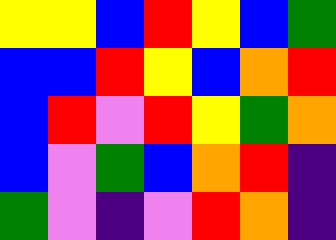[["yellow", "yellow", "blue", "red", "yellow", "blue", "green"], ["blue", "blue", "red", "yellow", "blue", "orange", "red"], ["blue", "red", "violet", "red", "yellow", "green", "orange"], ["blue", "violet", "green", "blue", "orange", "red", "indigo"], ["green", "violet", "indigo", "violet", "red", "orange", "indigo"]]